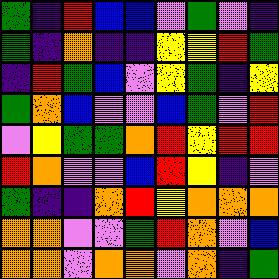[["green", "indigo", "red", "blue", "blue", "violet", "green", "violet", "indigo"], ["green", "indigo", "orange", "indigo", "indigo", "yellow", "yellow", "red", "green"], ["indigo", "red", "green", "blue", "violet", "yellow", "green", "indigo", "yellow"], ["green", "orange", "blue", "violet", "violet", "blue", "green", "violet", "red"], ["violet", "yellow", "green", "green", "orange", "red", "yellow", "red", "red"], ["red", "orange", "violet", "violet", "blue", "red", "yellow", "indigo", "violet"], ["green", "indigo", "indigo", "orange", "red", "yellow", "orange", "orange", "orange"], ["orange", "orange", "violet", "violet", "green", "red", "orange", "violet", "blue"], ["orange", "orange", "violet", "orange", "orange", "violet", "orange", "indigo", "green"]]